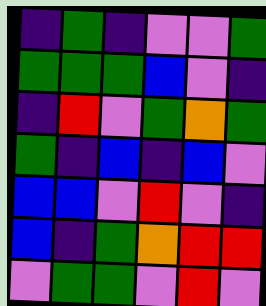[["indigo", "green", "indigo", "violet", "violet", "green"], ["green", "green", "green", "blue", "violet", "indigo"], ["indigo", "red", "violet", "green", "orange", "green"], ["green", "indigo", "blue", "indigo", "blue", "violet"], ["blue", "blue", "violet", "red", "violet", "indigo"], ["blue", "indigo", "green", "orange", "red", "red"], ["violet", "green", "green", "violet", "red", "violet"]]